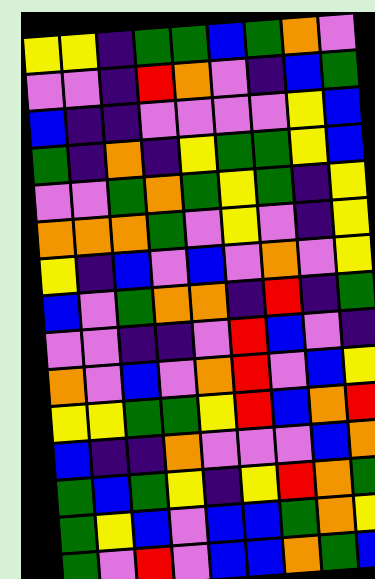[["yellow", "yellow", "indigo", "green", "green", "blue", "green", "orange", "violet"], ["violet", "violet", "indigo", "red", "orange", "violet", "indigo", "blue", "green"], ["blue", "indigo", "indigo", "violet", "violet", "violet", "violet", "yellow", "blue"], ["green", "indigo", "orange", "indigo", "yellow", "green", "green", "yellow", "blue"], ["violet", "violet", "green", "orange", "green", "yellow", "green", "indigo", "yellow"], ["orange", "orange", "orange", "green", "violet", "yellow", "violet", "indigo", "yellow"], ["yellow", "indigo", "blue", "violet", "blue", "violet", "orange", "violet", "yellow"], ["blue", "violet", "green", "orange", "orange", "indigo", "red", "indigo", "green"], ["violet", "violet", "indigo", "indigo", "violet", "red", "blue", "violet", "indigo"], ["orange", "violet", "blue", "violet", "orange", "red", "violet", "blue", "yellow"], ["yellow", "yellow", "green", "green", "yellow", "red", "blue", "orange", "red"], ["blue", "indigo", "indigo", "orange", "violet", "violet", "violet", "blue", "orange"], ["green", "blue", "green", "yellow", "indigo", "yellow", "red", "orange", "green"], ["green", "yellow", "blue", "violet", "blue", "blue", "green", "orange", "yellow"], ["green", "violet", "red", "violet", "blue", "blue", "orange", "green", "blue"]]